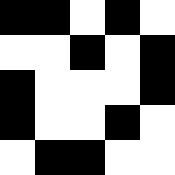[["black", "black", "white", "black", "white"], ["white", "white", "black", "white", "black"], ["black", "white", "white", "white", "black"], ["black", "white", "white", "black", "white"], ["white", "black", "black", "white", "white"]]